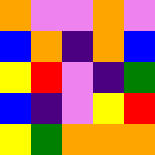[["orange", "violet", "violet", "orange", "violet"], ["blue", "orange", "indigo", "orange", "blue"], ["yellow", "red", "violet", "indigo", "green"], ["blue", "indigo", "violet", "yellow", "red"], ["yellow", "green", "orange", "orange", "orange"]]